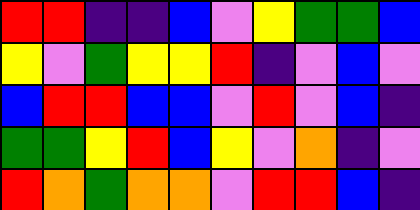[["red", "red", "indigo", "indigo", "blue", "violet", "yellow", "green", "green", "blue"], ["yellow", "violet", "green", "yellow", "yellow", "red", "indigo", "violet", "blue", "violet"], ["blue", "red", "red", "blue", "blue", "violet", "red", "violet", "blue", "indigo"], ["green", "green", "yellow", "red", "blue", "yellow", "violet", "orange", "indigo", "violet"], ["red", "orange", "green", "orange", "orange", "violet", "red", "red", "blue", "indigo"]]